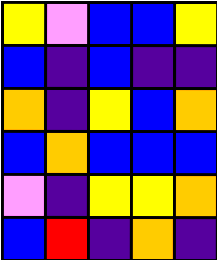[["yellow", "violet", "blue", "blue", "yellow"], ["blue", "indigo", "blue", "indigo", "indigo"], ["orange", "indigo", "yellow", "blue", "orange"], ["blue", "orange", "blue", "blue", "blue"], ["violet", "indigo", "yellow", "yellow", "orange"], ["blue", "red", "indigo", "orange", "indigo"]]